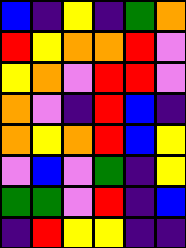[["blue", "indigo", "yellow", "indigo", "green", "orange"], ["red", "yellow", "orange", "orange", "red", "violet"], ["yellow", "orange", "violet", "red", "red", "violet"], ["orange", "violet", "indigo", "red", "blue", "indigo"], ["orange", "yellow", "orange", "red", "blue", "yellow"], ["violet", "blue", "violet", "green", "indigo", "yellow"], ["green", "green", "violet", "red", "indigo", "blue"], ["indigo", "red", "yellow", "yellow", "indigo", "indigo"]]